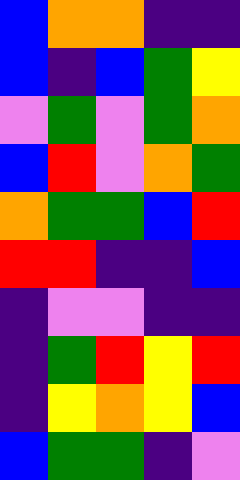[["blue", "orange", "orange", "indigo", "indigo"], ["blue", "indigo", "blue", "green", "yellow"], ["violet", "green", "violet", "green", "orange"], ["blue", "red", "violet", "orange", "green"], ["orange", "green", "green", "blue", "red"], ["red", "red", "indigo", "indigo", "blue"], ["indigo", "violet", "violet", "indigo", "indigo"], ["indigo", "green", "red", "yellow", "red"], ["indigo", "yellow", "orange", "yellow", "blue"], ["blue", "green", "green", "indigo", "violet"]]